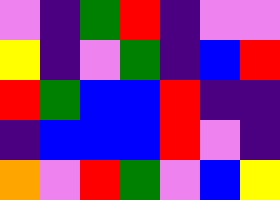[["violet", "indigo", "green", "red", "indigo", "violet", "violet"], ["yellow", "indigo", "violet", "green", "indigo", "blue", "red"], ["red", "green", "blue", "blue", "red", "indigo", "indigo"], ["indigo", "blue", "blue", "blue", "red", "violet", "indigo"], ["orange", "violet", "red", "green", "violet", "blue", "yellow"]]